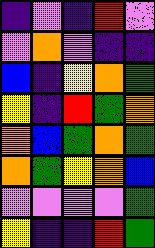[["indigo", "violet", "indigo", "red", "violet"], ["violet", "orange", "violet", "indigo", "indigo"], ["blue", "indigo", "yellow", "orange", "green"], ["yellow", "indigo", "red", "green", "orange"], ["orange", "blue", "green", "orange", "green"], ["orange", "green", "yellow", "orange", "blue"], ["violet", "violet", "violet", "violet", "green"], ["yellow", "indigo", "indigo", "red", "green"]]